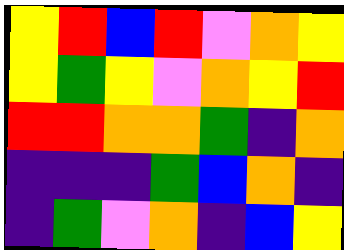[["yellow", "red", "blue", "red", "violet", "orange", "yellow"], ["yellow", "green", "yellow", "violet", "orange", "yellow", "red"], ["red", "red", "orange", "orange", "green", "indigo", "orange"], ["indigo", "indigo", "indigo", "green", "blue", "orange", "indigo"], ["indigo", "green", "violet", "orange", "indigo", "blue", "yellow"]]